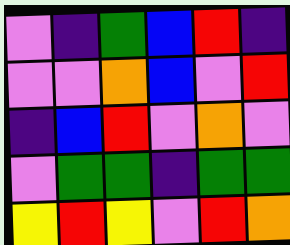[["violet", "indigo", "green", "blue", "red", "indigo"], ["violet", "violet", "orange", "blue", "violet", "red"], ["indigo", "blue", "red", "violet", "orange", "violet"], ["violet", "green", "green", "indigo", "green", "green"], ["yellow", "red", "yellow", "violet", "red", "orange"]]